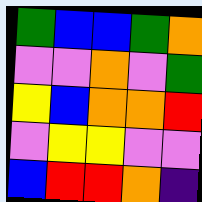[["green", "blue", "blue", "green", "orange"], ["violet", "violet", "orange", "violet", "green"], ["yellow", "blue", "orange", "orange", "red"], ["violet", "yellow", "yellow", "violet", "violet"], ["blue", "red", "red", "orange", "indigo"]]